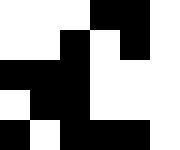[["white", "white", "white", "black", "black", "white"], ["white", "white", "black", "white", "black", "white"], ["black", "black", "black", "white", "white", "white"], ["white", "black", "black", "white", "white", "white"], ["black", "white", "black", "black", "black", "white"]]